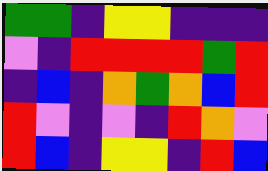[["green", "green", "indigo", "yellow", "yellow", "indigo", "indigo", "indigo"], ["violet", "indigo", "red", "red", "red", "red", "green", "red"], ["indigo", "blue", "indigo", "orange", "green", "orange", "blue", "red"], ["red", "violet", "indigo", "violet", "indigo", "red", "orange", "violet"], ["red", "blue", "indigo", "yellow", "yellow", "indigo", "red", "blue"]]